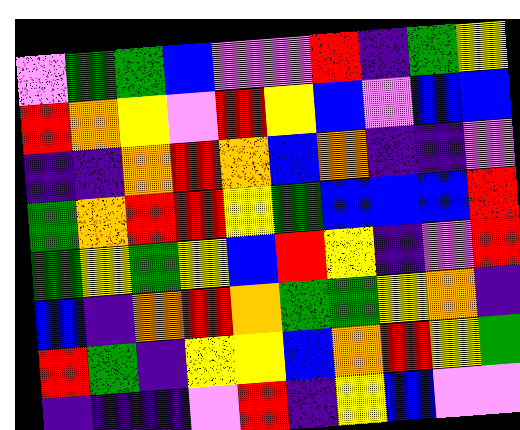[["violet", "green", "green", "blue", "violet", "violet", "red", "indigo", "green", "yellow"], ["red", "orange", "yellow", "violet", "red", "yellow", "blue", "violet", "blue", "blue"], ["indigo", "indigo", "orange", "red", "orange", "blue", "orange", "indigo", "indigo", "violet"], ["green", "orange", "red", "red", "yellow", "green", "blue", "blue", "blue", "red"], ["green", "yellow", "green", "yellow", "blue", "red", "yellow", "indigo", "violet", "red"], ["blue", "indigo", "orange", "red", "orange", "green", "green", "yellow", "orange", "indigo"], ["red", "green", "indigo", "yellow", "yellow", "blue", "orange", "red", "yellow", "green"], ["indigo", "indigo", "indigo", "violet", "red", "indigo", "yellow", "blue", "violet", "violet"]]